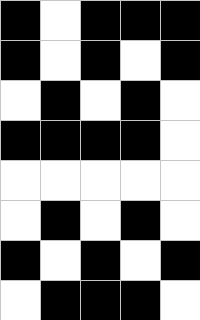[["black", "white", "black", "black", "black"], ["black", "white", "black", "white", "black"], ["white", "black", "white", "black", "white"], ["black", "black", "black", "black", "white"], ["white", "white", "white", "white", "white"], ["white", "black", "white", "black", "white"], ["black", "white", "black", "white", "black"], ["white", "black", "black", "black", "white"]]